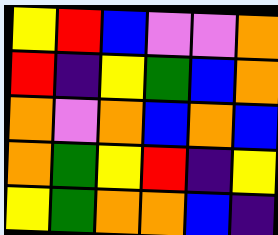[["yellow", "red", "blue", "violet", "violet", "orange"], ["red", "indigo", "yellow", "green", "blue", "orange"], ["orange", "violet", "orange", "blue", "orange", "blue"], ["orange", "green", "yellow", "red", "indigo", "yellow"], ["yellow", "green", "orange", "orange", "blue", "indigo"]]